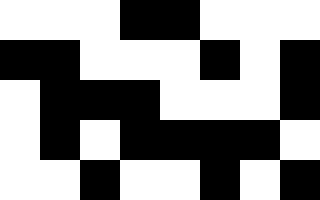[["white", "white", "white", "black", "black", "white", "white", "white"], ["black", "black", "white", "white", "white", "black", "white", "black"], ["white", "black", "black", "black", "white", "white", "white", "black"], ["white", "black", "white", "black", "black", "black", "black", "white"], ["white", "white", "black", "white", "white", "black", "white", "black"]]